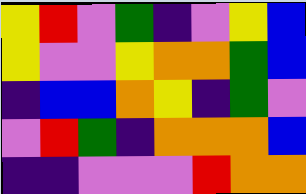[["yellow", "red", "violet", "green", "indigo", "violet", "yellow", "blue"], ["yellow", "violet", "violet", "yellow", "orange", "orange", "green", "blue"], ["indigo", "blue", "blue", "orange", "yellow", "indigo", "green", "violet"], ["violet", "red", "green", "indigo", "orange", "orange", "orange", "blue"], ["indigo", "indigo", "violet", "violet", "violet", "red", "orange", "orange"]]